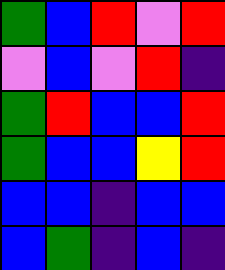[["green", "blue", "red", "violet", "red"], ["violet", "blue", "violet", "red", "indigo"], ["green", "red", "blue", "blue", "red"], ["green", "blue", "blue", "yellow", "red"], ["blue", "blue", "indigo", "blue", "blue"], ["blue", "green", "indigo", "blue", "indigo"]]